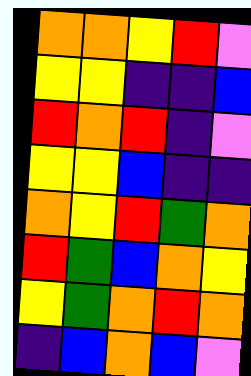[["orange", "orange", "yellow", "red", "violet"], ["yellow", "yellow", "indigo", "indigo", "blue"], ["red", "orange", "red", "indigo", "violet"], ["yellow", "yellow", "blue", "indigo", "indigo"], ["orange", "yellow", "red", "green", "orange"], ["red", "green", "blue", "orange", "yellow"], ["yellow", "green", "orange", "red", "orange"], ["indigo", "blue", "orange", "blue", "violet"]]